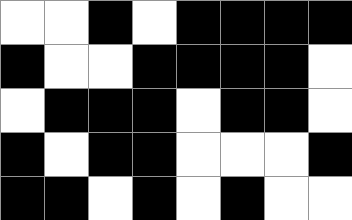[["white", "white", "black", "white", "black", "black", "black", "black"], ["black", "white", "white", "black", "black", "black", "black", "white"], ["white", "black", "black", "black", "white", "black", "black", "white"], ["black", "white", "black", "black", "white", "white", "white", "black"], ["black", "black", "white", "black", "white", "black", "white", "white"]]